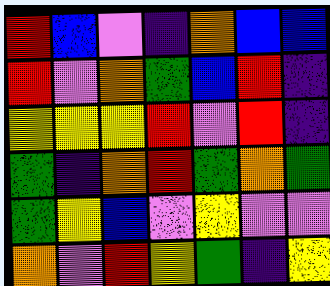[["red", "blue", "violet", "indigo", "orange", "blue", "blue"], ["red", "violet", "orange", "green", "blue", "red", "indigo"], ["yellow", "yellow", "yellow", "red", "violet", "red", "indigo"], ["green", "indigo", "orange", "red", "green", "orange", "green"], ["green", "yellow", "blue", "violet", "yellow", "violet", "violet"], ["orange", "violet", "red", "yellow", "green", "indigo", "yellow"]]